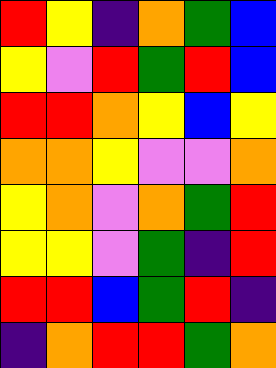[["red", "yellow", "indigo", "orange", "green", "blue"], ["yellow", "violet", "red", "green", "red", "blue"], ["red", "red", "orange", "yellow", "blue", "yellow"], ["orange", "orange", "yellow", "violet", "violet", "orange"], ["yellow", "orange", "violet", "orange", "green", "red"], ["yellow", "yellow", "violet", "green", "indigo", "red"], ["red", "red", "blue", "green", "red", "indigo"], ["indigo", "orange", "red", "red", "green", "orange"]]